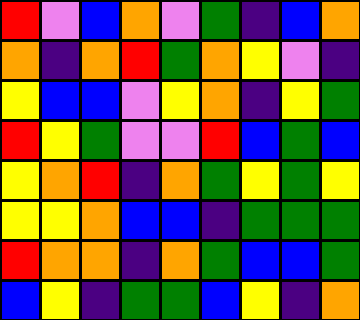[["red", "violet", "blue", "orange", "violet", "green", "indigo", "blue", "orange"], ["orange", "indigo", "orange", "red", "green", "orange", "yellow", "violet", "indigo"], ["yellow", "blue", "blue", "violet", "yellow", "orange", "indigo", "yellow", "green"], ["red", "yellow", "green", "violet", "violet", "red", "blue", "green", "blue"], ["yellow", "orange", "red", "indigo", "orange", "green", "yellow", "green", "yellow"], ["yellow", "yellow", "orange", "blue", "blue", "indigo", "green", "green", "green"], ["red", "orange", "orange", "indigo", "orange", "green", "blue", "blue", "green"], ["blue", "yellow", "indigo", "green", "green", "blue", "yellow", "indigo", "orange"]]